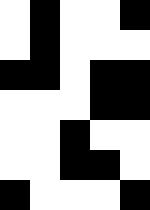[["white", "black", "white", "white", "black"], ["white", "black", "white", "white", "white"], ["black", "black", "white", "black", "black"], ["white", "white", "white", "black", "black"], ["white", "white", "black", "white", "white"], ["white", "white", "black", "black", "white"], ["black", "white", "white", "white", "black"]]